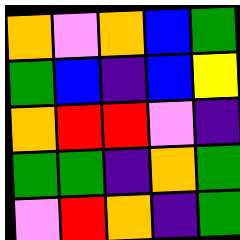[["orange", "violet", "orange", "blue", "green"], ["green", "blue", "indigo", "blue", "yellow"], ["orange", "red", "red", "violet", "indigo"], ["green", "green", "indigo", "orange", "green"], ["violet", "red", "orange", "indigo", "green"]]